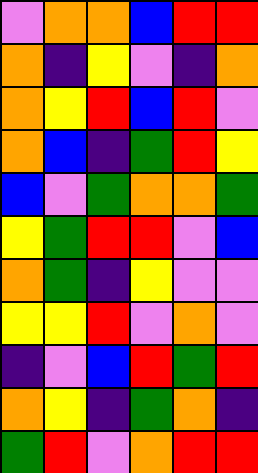[["violet", "orange", "orange", "blue", "red", "red"], ["orange", "indigo", "yellow", "violet", "indigo", "orange"], ["orange", "yellow", "red", "blue", "red", "violet"], ["orange", "blue", "indigo", "green", "red", "yellow"], ["blue", "violet", "green", "orange", "orange", "green"], ["yellow", "green", "red", "red", "violet", "blue"], ["orange", "green", "indigo", "yellow", "violet", "violet"], ["yellow", "yellow", "red", "violet", "orange", "violet"], ["indigo", "violet", "blue", "red", "green", "red"], ["orange", "yellow", "indigo", "green", "orange", "indigo"], ["green", "red", "violet", "orange", "red", "red"]]